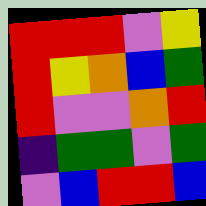[["red", "red", "red", "violet", "yellow"], ["red", "yellow", "orange", "blue", "green"], ["red", "violet", "violet", "orange", "red"], ["indigo", "green", "green", "violet", "green"], ["violet", "blue", "red", "red", "blue"]]